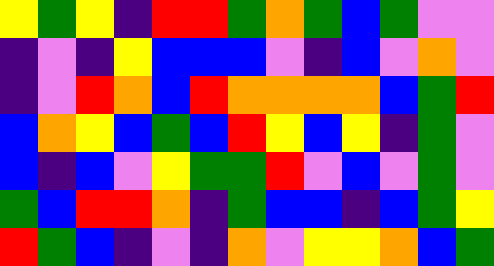[["yellow", "green", "yellow", "indigo", "red", "red", "green", "orange", "green", "blue", "green", "violet", "violet"], ["indigo", "violet", "indigo", "yellow", "blue", "blue", "blue", "violet", "indigo", "blue", "violet", "orange", "violet"], ["indigo", "violet", "red", "orange", "blue", "red", "orange", "orange", "orange", "orange", "blue", "green", "red"], ["blue", "orange", "yellow", "blue", "green", "blue", "red", "yellow", "blue", "yellow", "indigo", "green", "violet"], ["blue", "indigo", "blue", "violet", "yellow", "green", "green", "red", "violet", "blue", "violet", "green", "violet"], ["green", "blue", "red", "red", "orange", "indigo", "green", "blue", "blue", "indigo", "blue", "green", "yellow"], ["red", "green", "blue", "indigo", "violet", "indigo", "orange", "violet", "yellow", "yellow", "orange", "blue", "green"]]